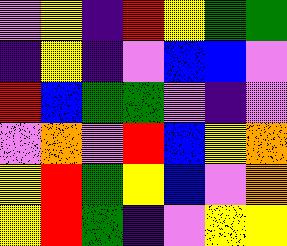[["violet", "yellow", "indigo", "red", "yellow", "green", "green"], ["indigo", "yellow", "indigo", "violet", "blue", "blue", "violet"], ["red", "blue", "green", "green", "violet", "indigo", "violet"], ["violet", "orange", "violet", "red", "blue", "yellow", "orange"], ["yellow", "red", "green", "yellow", "blue", "violet", "orange"], ["yellow", "red", "green", "indigo", "violet", "yellow", "yellow"]]